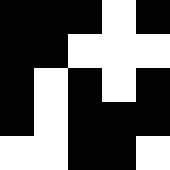[["black", "black", "black", "white", "black"], ["black", "black", "white", "white", "white"], ["black", "white", "black", "white", "black"], ["black", "white", "black", "black", "black"], ["white", "white", "black", "black", "white"]]